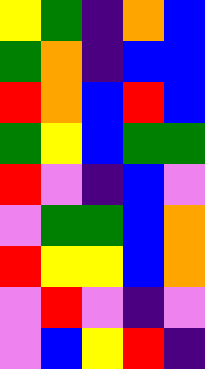[["yellow", "green", "indigo", "orange", "blue"], ["green", "orange", "indigo", "blue", "blue"], ["red", "orange", "blue", "red", "blue"], ["green", "yellow", "blue", "green", "green"], ["red", "violet", "indigo", "blue", "violet"], ["violet", "green", "green", "blue", "orange"], ["red", "yellow", "yellow", "blue", "orange"], ["violet", "red", "violet", "indigo", "violet"], ["violet", "blue", "yellow", "red", "indigo"]]